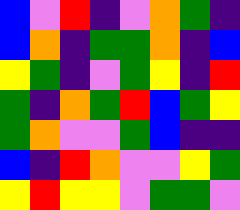[["blue", "violet", "red", "indigo", "violet", "orange", "green", "indigo"], ["blue", "orange", "indigo", "green", "green", "orange", "indigo", "blue"], ["yellow", "green", "indigo", "violet", "green", "yellow", "indigo", "red"], ["green", "indigo", "orange", "green", "red", "blue", "green", "yellow"], ["green", "orange", "violet", "violet", "green", "blue", "indigo", "indigo"], ["blue", "indigo", "red", "orange", "violet", "violet", "yellow", "green"], ["yellow", "red", "yellow", "yellow", "violet", "green", "green", "violet"]]